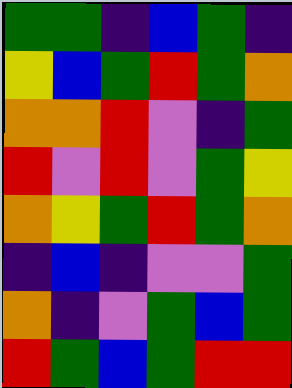[["green", "green", "indigo", "blue", "green", "indigo"], ["yellow", "blue", "green", "red", "green", "orange"], ["orange", "orange", "red", "violet", "indigo", "green"], ["red", "violet", "red", "violet", "green", "yellow"], ["orange", "yellow", "green", "red", "green", "orange"], ["indigo", "blue", "indigo", "violet", "violet", "green"], ["orange", "indigo", "violet", "green", "blue", "green"], ["red", "green", "blue", "green", "red", "red"]]